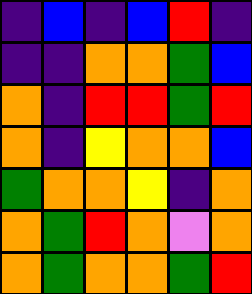[["indigo", "blue", "indigo", "blue", "red", "indigo"], ["indigo", "indigo", "orange", "orange", "green", "blue"], ["orange", "indigo", "red", "red", "green", "red"], ["orange", "indigo", "yellow", "orange", "orange", "blue"], ["green", "orange", "orange", "yellow", "indigo", "orange"], ["orange", "green", "red", "orange", "violet", "orange"], ["orange", "green", "orange", "orange", "green", "red"]]